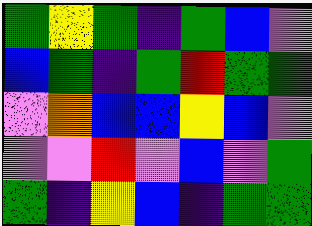[["green", "yellow", "green", "indigo", "green", "blue", "violet"], ["blue", "green", "indigo", "green", "red", "green", "green"], ["violet", "orange", "blue", "blue", "yellow", "blue", "violet"], ["violet", "violet", "red", "violet", "blue", "violet", "green"], ["green", "indigo", "yellow", "blue", "indigo", "green", "green"]]